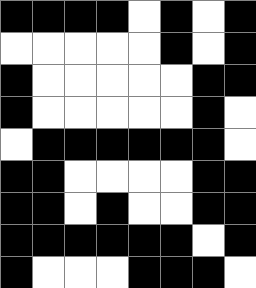[["black", "black", "black", "black", "white", "black", "white", "black"], ["white", "white", "white", "white", "white", "black", "white", "black"], ["black", "white", "white", "white", "white", "white", "black", "black"], ["black", "white", "white", "white", "white", "white", "black", "white"], ["white", "black", "black", "black", "black", "black", "black", "white"], ["black", "black", "white", "white", "white", "white", "black", "black"], ["black", "black", "white", "black", "white", "white", "black", "black"], ["black", "black", "black", "black", "black", "black", "white", "black"], ["black", "white", "white", "white", "black", "black", "black", "white"]]